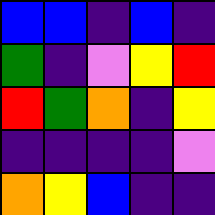[["blue", "blue", "indigo", "blue", "indigo"], ["green", "indigo", "violet", "yellow", "red"], ["red", "green", "orange", "indigo", "yellow"], ["indigo", "indigo", "indigo", "indigo", "violet"], ["orange", "yellow", "blue", "indigo", "indigo"]]